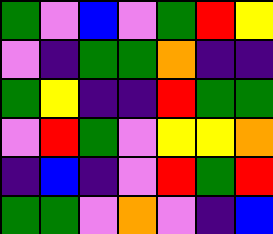[["green", "violet", "blue", "violet", "green", "red", "yellow"], ["violet", "indigo", "green", "green", "orange", "indigo", "indigo"], ["green", "yellow", "indigo", "indigo", "red", "green", "green"], ["violet", "red", "green", "violet", "yellow", "yellow", "orange"], ["indigo", "blue", "indigo", "violet", "red", "green", "red"], ["green", "green", "violet", "orange", "violet", "indigo", "blue"]]